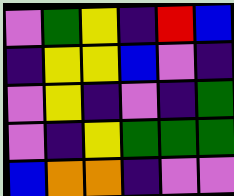[["violet", "green", "yellow", "indigo", "red", "blue"], ["indigo", "yellow", "yellow", "blue", "violet", "indigo"], ["violet", "yellow", "indigo", "violet", "indigo", "green"], ["violet", "indigo", "yellow", "green", "green", "green"], ["blue", "orange", "orange", "indigo", "violet", "violet"]]